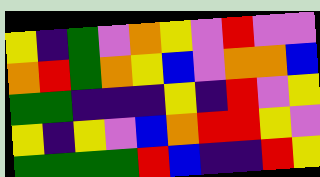[["yellow", "indigo", "green", "violet", "orange", "yellow", "violet", "red", "violet", "violet"], ["orange", "red", "green", "orange", "yellow", "blue", "violet", "orange", "orange", "blue"], ["green", "green", "indigo", "indigo", "indigo", "yellow", "indigo", "red", "violet", "yellow"], ["yellow", "indigo", "yellow", "violet", "blue", "orange", "red", "red", "yellow", "violet"], ["green", "green", "green", "green", "red", "blue", "indigo", "indigo", "red", "yellow"]]